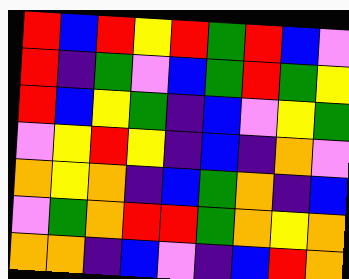[["red", "blue", "red", "yellow", "red", "green", "red", "blue", "violet"], ["red", "indigo", "green", "violet", "blue", "green", "red", "green", "yellow"], ["red", "blue", "yellow", "green", "indigo", "blue", "violet", "yellow", "green"], ["violet", "yellow", "red", "yellow", "indigo", "blue", "indigo", "orange", "violet"], ["orange", "yellow", "orange", "indigo", "blue", "green", "orange", "indigo", "blue"], ["violet", "green", "orange", "red", "red", "green", "orange", "yellow", "orange"], ["orange", "orange", "indigo", "blue", "violet", "indigo", "blue", "red", "orange"]]